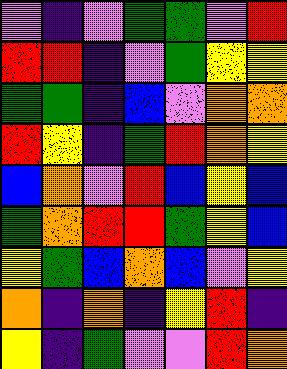[["violet", "indigo", "violet", "green", "green", "violet", "red"], ["red", "red", "indigo", "violet", "green", "yellow", "yellow"], ["green", "green", "indigo", "blue", "violet", "orange", "orange"], ["red", "yellow", "indigo", "green", "red", "orange", "yellow"], ["blue", "orange", "violet", "red", "blue", "yellow", "blue"], ["green", "orange", "red", "red", "green", "yellow", "blue"], ["yellow", "green", "blue", "orange", "blue", "violet", "yellow"], ["orange", "indigo", "orange", "indigo", "yellow", "red", "indigo"], ["yellow", "indigo", "green", "violet", "violet", "red", "orange"]]